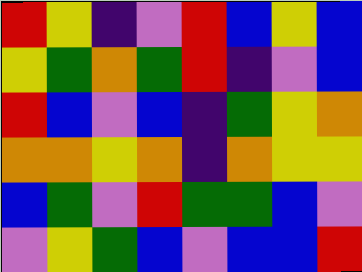[["red", "yellow", "indigo", "violet", "red", "blue", "yellow", "blue"], ["yellow", "green", "orange", "green", "red", "indigo", "violet", "blue"], ["red", "blue", "violet", "blue", "indigo", "green", "yellow", "orange"], ["orange", "orange", "yellow", "orange", "indigo", "orange", "yellow", "yellow"], ["blue", "green", "violet", "red", "green", "green", "blue", "violet"], ["violet", "yellow", "green", "blue", "violet", "blue", "blue", "red"]]